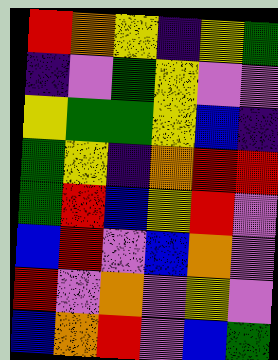[["red", "orange", "yellow", "indigo", "yellow", "green"], ["indigo", "violet", "green", "yellow", "violet", "violet"], ["yellow", "green", "green", "yellow", "blue", "indigo"], ["green", "yellow", "indigo", "orange", "red", "red"], ["green", "red", "blue", "yellow", "red", "violet"], ["blue", "red", "violet", "blue", "orange", "violet"], ["red", "violet", "orange", "violet", "yellow", "violet"], ["blue", "orange", "red", "violet", "blue", "green"]]